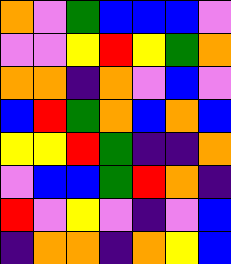[["orange", "violet", "green", "blue", "blue", "blue", "violet"], ["violet", "violet", "yellow", "red", "yellow", "green", "orange"], ["orange", "orange", "indigo", "orange", "violet", "blue", "violet"], ["blue", "red", "green", "orange", "blue", "orange", "blue"], ["yellow", "yellow", "red", "green", "indigo", "indigo", "orange"], ["violet", "blue", "blue", "green", "red", "orange", "indigo"], ["red", "violet", "yellow", "violet", "indigo", "violet", "blue"], ["indigo", "orange", "orange", "indigo", "orange", "yellow", "blue"]]